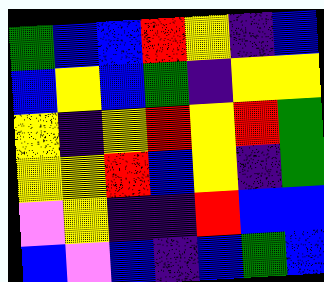[["green", "blue", "blue", "red", "yellow", "indigo", "blue"], ["blue", "yellow", "blue", "green", "indigo", "yellow", "yellow"], ["yellow", "indigo", "yellow", "red", "yellow", "red", "green"], ["yellow", "yellow", "red", "blue", "yellow", "indigo", "green"], ["violet", "yellow", "indigo", "indigo", "red", "blue", "blue"], ["blue", "violet", "blue", "indigo", "blue", "green", "blue"]]